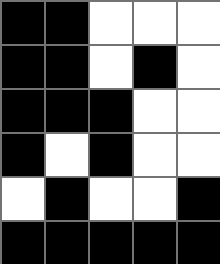[["black", "black", "white", "white", "white"], ["black", "black", "white", "black", "white"], ["black", "black", "black", "white", "white"], ["black", "white", "black", "white", "white"], ["white", "black", "white", "white", "black"], ["black", "black", "black", "black", "black"]]